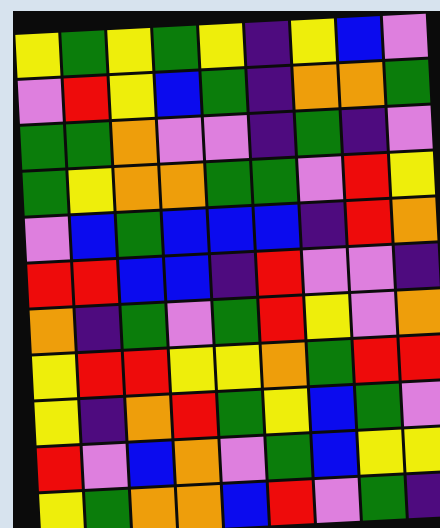[["yellow", "green", "yellow", "green", "yellow", "indigo", "yellow", "blue", "violet"], ["violet", "red", "yellow", "blue", "green", "indigo", "orange", "orange", "green"], ["green", "green", "orange", "violet", "violet", "indigo", "green", "indigo", "violet"], ["green", "yellow", "orange", "orange", "green", "green", "violet", "red", "yellow"], ["violet", "blue", "green", "blue", "blue", "blue", "indigo", "red", "orange"], ["red", "red", "blue", "blue", "indigo", "red", "violet", "violet", "indigo"], ["orange", "indigo", "green", "violet", "green", "red", "yellow", "violet", "orange"], ["yellow", "red", "red", "yellow", "yellow", "orange", "green", "red", "red"], ["yellow", "indigo", "orange", "red", "green", "yellow", "blue", "green", "violet"], ["red", "violet", "blue", "orange", "violet", "green", "blue", "yellow", "yellow"], ["yellow", "green", "orange", "orange", "blue", "red", "violet", "green", "indigo"]]